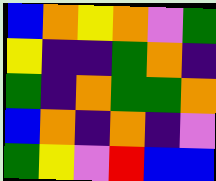[["blue", "orange", "yellow", "orange", "violet", "green"], ["yellow", "indigo", "indigo", "green", "orange", "indigo"], ["green", "indigo", "orange", "green", "green", "orange"], ["blue", "orange", "indigo", "orange", "indigo", "violet"], ["green", "yellow", "violet", "red", "blue", "blue"]]